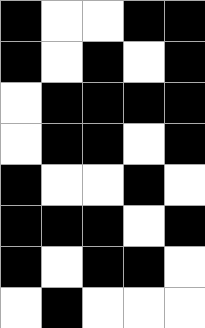[["black", "white", "white", "black", "black"], ["black", "white", "black", "white", "black"], ["white", "black", "black", "black", "black"], ["white", "black", "black", "white", "black"], ["black", "white", "white", "black", "white"], ["black", "black", "black", "white", "black"], ["black", "white", "black", "black", "white"], ["white", "black", "white", "white", "white"]]